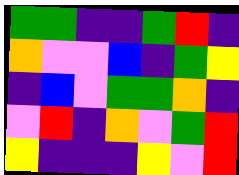[["green", "green", "indigo", "indigo", "green", "red", "indigo"], ["orange", "violet", "violet", "blue", "indigo", "green", "yellow"], ["indigo", "blue", "violet", "green", "green", "orange", "indigo"], ["violet", "red", "indigo", "orange", "violet", "green", "red"], ["yellow", "indigo", "indigo", "indigo", "yellow", "violet", "red"]]